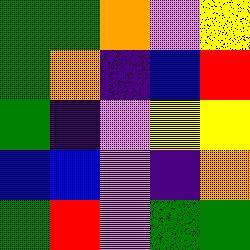[["green", "green", "orange", "violet", "yellow"], ["green", "orange", "indigo", "blue", "red"], ["green", "indigo", "violet", "yellow", "yellow"], ["blue", "blue", "violet", "indigo", "orange"], ["green", "red", "violet", "green", "green"]]